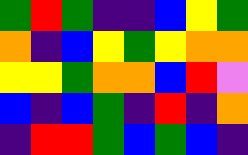[["green", "red", "green", "indigo", "indigo", "blue", "yellow", "green"], ["orange", "indigo", "blue", "yellow", "green", "yellow", "orange", "orange"], ["yellow", "yellow", "green", "orange", "orange", "blue", "red", "violet"], ["blue", "indigo", "blue", "green", "indigo", "red", "indigo", "orange"], ["indigo", "red", "red", "green", "blue", "green", "blue", "indigo"]]